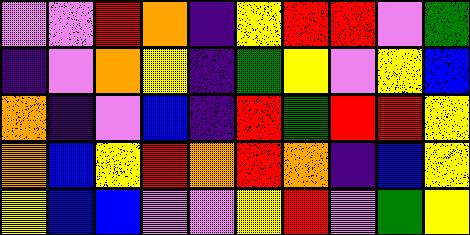[["violet", "violet", "red", "orange", "indigo", "yellow", "red", "red", "violet", "green"], ["indigo", "violet", "orange", "yellow", "indigo", "green", "yellow", "violet", "yellow", "blue"], ["orange", "indigo", "violet", "blue", "indigo", "red", "green", "red", "red", "yellow"], ["orange", "blue", "yellow", "red", "orange", "red", "orange", "indigo", "blue", "yellow"], ["yellow", "blue", "blue", "violet", "violet", "yellow", "red", "violet", "green", "yellow"]]